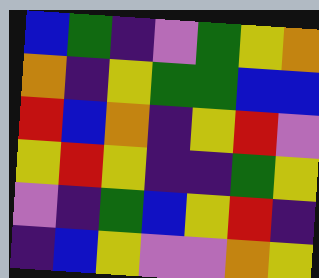[["blue", "green", "indigo", "violet", "green", "yellow", "orange"], ["orange", "indigo", "yellow", "green", "green", "blue", "blue"], ["red", "blue", "orange", "indigo", "yellow", "red", "violet"], ["yellow", "red", "yellow", "indigo", "indigo", "green", "yellow"], ["violet", "indigo", "green", "blue", "yellow", "red", "indigo"], ["indigo", "blue", "yellow", "violet", "violet", "orange", "yellow"]]